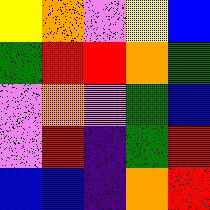[["yellow", "orange", "violet", "yellow", "blue"], ["green", "red", "red", "orange", "green"], ["violet", "orange", "violet", "green", "blue"], ["violet", "red", "indigo", "green", "red"], ["blue", "blue", "indigo", "orange", "red"]]